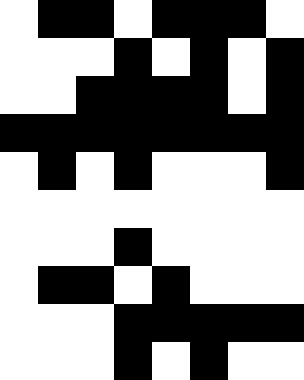[["white", "black", "black", "white", "black", "black", "black", "white"], ["white", "white", "white", "black", "white", "black", "white", "black"], ["white", "white", "black", "black", "black", "black", "white", "black"], ["black", "black", "black", "black", "black", "black", "black", "black"], ["white", "black", "white", "black", "white", "white", "white", "black"], ["white", "white", "white", "white", "white", "white", "white", "white"], ["white", "white", "white", "black", "white", "white", "white", "white"], ["white", "black", "black", "white", "black", "white", "white", "white"], ["white", "white", "white", "black", "black", "black", "black", "black"], ["white", "white", "white", "black", "white", "black", "white", "white"]]